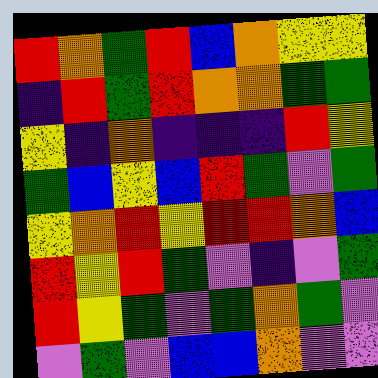[["red", "orange", "green", "red", "blue", "orange", "yellow", "yellow"], ["indigo", "red", "green", "red", "orange", "orange", "green", "green"], ["yellow", "indigo", "orange", "indigo", "indigo", "indigo", "red", "yellow"], ["green", "blue", "yellow", "blue", "red", "green", "violet", "green"], ["yellow", "orange", "red", "yellow", "red", "red", "orange", "blue"], ["red", "yellow", "red", "green", "violet", "indigo", "violet", "green"], ["red", "yellow", "green", "violet", "green", "orange", "green", "violet"], ["violet", "green", "violet", "blue", "blue", "orange", "violet", "violet"]]